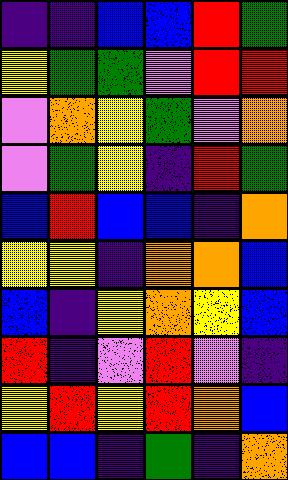[["indigo", "indigo", "blue", "blue", "red", "green"], ["yellow", "green", "green", "violet", "red", "red"], ["violet", "orange", "yellow", "green", "violet", "orange"], ["violet", "green", "yellow", "indigo", "red", "green"], ["blue", "red", "blue", "blue", "indigo", "orange"], ["yellow", "yellow", "indigo", "orange", "orange", "blue"], ["blue", "indigo", "yellow", "orange", "yellow", "blue"], ["red", "indigo", "violet", "red", "violet", "indigo"], ["yellow", "red", "yellow", "red", "orange", "blue"], ["blue", "blue", "indigo", "green", "indigo", "orange"]]